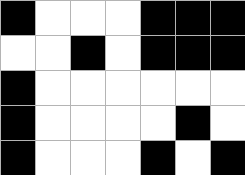[["black", "white", "white", "white", "black", "black", "black"], ["white", "white", "black", "white", "black", "black", "black"], ["black", "white", "white", "white", "white", "white", "white"], ["black", "white", "white", "white", "white", "black", "white"], ["black", "white", "white", "white", "black", "white", "black"]]